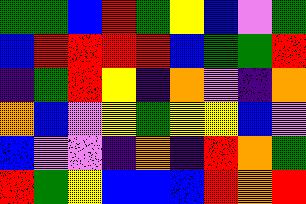[["green", "green", "blue", "red", "green", "yellow", "blue", "violet", "green"], ["blue", "red", "red", "red", "red", "blue", "green", "green", "red"], ["indigo", "green", "red", "yellow", "indigo", "orange", "violet", "indigo", "orange"], ["orange", "blue", "violet", "yellow", "green", "yellow", "yellow", "blue", "violet"], ["blue", "violet", "violet", "indigo", "orange", "indigo", "red", "orange", "green"], ["red", "green", "yellow", "blue", "blue", "blue", "red", "orange", "red"]]